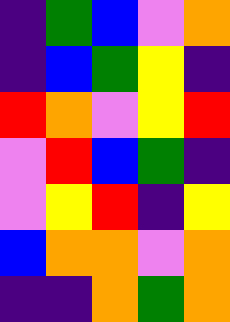[["indigo", "green", "blue", "violet", "orange"], ["indigo", "blue", "green", "yellow", "indigo"], ["red", "orange", "violet", "yellow", "red"], ["violet", "red", "blue", "green", "indigo"], ["violet", "yellow", "red", "indigo", "yellow"], ["blue", "orange", "orange", "violet", "orange"], ["indigo", "indigo", "orange", "green", "orange"]]